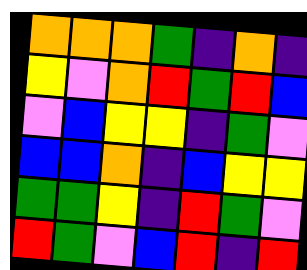[["orange", "orange", "orange", "green", "indigo", "orange", "indigo"], ["yellow", "violet", "orange", "red", "green", "red", "blue"], ["violet", "blue", "yellow", "yellow", "indigo", "green", "violet"], ["blue", "blue", "orange", "indigo", "blue", "yellow", "yellow"], ["green", "green", "yellow", "indigo", "red", "green", "violet"], ["red", "green", "violet", "blue", "red", "indigo", "red"]]